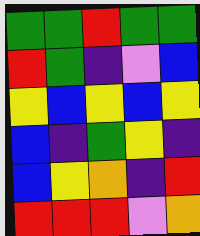[["green", "green", "red", "green", "green"], ["red", "green", "indigo", "violet", "blue"], ["yellow", "blue", "yellow", "blue", "yellow"], ["blue", "indigo", "green", "yellow", "indigo"], ["blue", "yellow", "orange", "indigo", "red"], ["red", "red", "red", "violet", "orange"]]